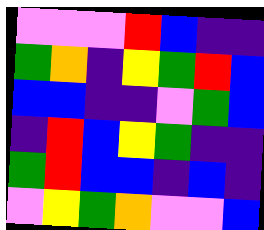[["violet", "violet", "violet", "red", "blue", "indigo", "indigo"], ["green", "orange", "indigo", "yellow", "green", "red", "blue"], ["blue", "blue", "indigo", "indigo", "violet", "green", "blue"], ["indigo", "red", "blue", "yellow", "green", "indigo", "indigo"], ["green", "red", "blue", "blue", "indigo", "blue", "indigo"], ["violet", "yellow", "green", "orange", "violet", "violet", "blue"]]